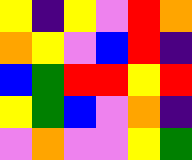[["yellow", "indigo", "yellow", "violet", "red", "orange"], ["orange", "yellow", "violet", "blue", "red", "indigo"], ["blue", "green", "red", "red", "yellow", "red"], ["yellow", "green", "blue", "violet", "orange", "indigo"], ["violet", "orange", "violet", "violet", "yellow", "green"]]